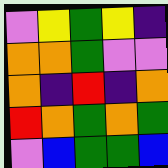[["violet", "yellow", "green", "yellow", "indigo"], ["orange", "orange", "green", "violet", "violet"], ["orange", "indigo", "red", "indigo", "orange"], ["red", "orange", "green", "orange", "green"], ["violet", "blue", "green", "green", "blue"]]